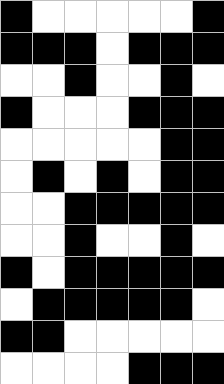[["black", "white", "white", "white", "white", "white", "black"], ["black", "black", "black", "white", "black", "black", "black"], ["white", "white", "black", "white", "white", "black", "white"], ["black", "white", "white", "white", "black", "black", "black"], ["white", "white", "white", "white", "white", "black", "black"], ["white", "black", "white", "black", "white", "black", "black"], ["white", "white", "black", "black", "black", "black", "black"], ["white", "white", "black", "white", "white", "black", "white"], ["black", "white", "black", "black", "black", "black", "black"], ["white", "black", "black", "black", "black", "black", "white"], ["black", "black", "white", "white", "white", "white", "white"], ["white", "white", "white", "white", "black", "black", "black"]]